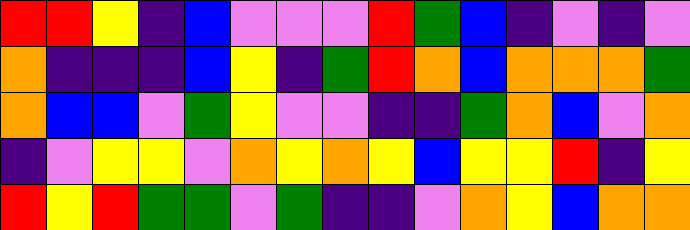[["red", "red", "yellow", "indigo", "blue", "violet", "violet", "violet", "red", "green", "blue", "indigo", "violet", "indigo", "violet"], ["orange", "indigo", "indigo", "indigo", "blue", "yellow", "indigo", "green", "red", "orange", "blue", "orange", "orange", "orange", "green"], ["orange", "blue", "blue", "violet", "green", "yellow", "violet", "violet", "indigo", "indigo", "green", "orange", "blue", "violet", "orange"], ["indigo", "violet", "yellow", "yellow", "violet", "orange", "yellow", "orange", "yellow", "blue", "yellow", "yellow", "red", "indigo", "yellow"], ["red", "yellow", "red", "green", "green", "violet", "green", "indigo", "indigo", "violet", "orange", "yellow", "blue", "orange", "orange"]]